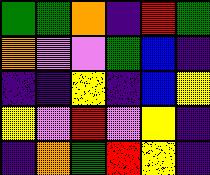[["green", "green", "orange", "indigo", "red", "green"], ["orange", "violet", "violet", "green", "blue", "indigo"], ["indigo", "indigo", "yellow", "indigo", "blue", "yellow"], ["yellow", "violet", "red", "violet", "yellow", "indigo"], ["indigo", "orange", "green", "red", "yellow", "indigo"]]